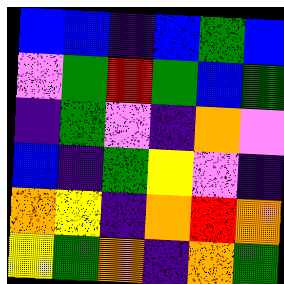[["blue", "blue", "indigo", "blue", "green", "blue"], ["violet", "green", "red", "green", "blue", "green"], ["indigo", "green", "violet", "indigo", "orange", "violet"], ["blue", "indigo", "green", "yellow", "violet", "indigo"], ["orange", "yellow", "indigo", "orange", "red", "orange"], ["yellow", "green", "orange", "indigo", "orange", "green"]]